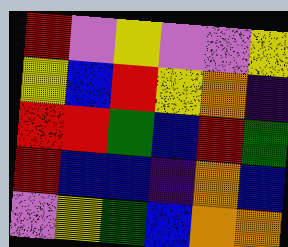[["red", "violet", "yellow", "violet", "violet", "yellow"], ["yellow", "blue", "red", "yellow", "orange", "indigo"], ["red", "red", "green", "blue", "red", "green"], ["red", "blue", "blue", "indigo", "orange", "blue"], ["violet", "yellow", "green", "blue", "orange", "orange"]]